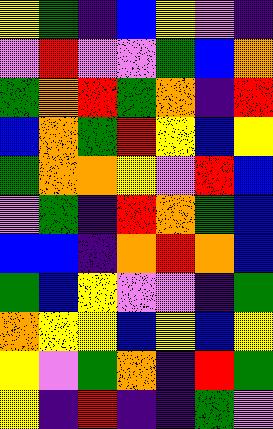[["yellow", "green", "indigo", "blue", "yellow", "violet", "indigo"], ["violet", "red", "violet", "violet", "green", "blue", "orange"], ["green", "orange", "red", "green", "orange", "indigo", "red"], ["blue", "orange", "green", "red", "yellow", "blue", "yellow"], ["green", "orange", "orange", "yellow", "violet", "red", "blue"], ["violet", "green", "indigo", "red", "orange", "green", "blue"], ["blue", "blue", "indigo", "orange", "red", "orange", "blue"], ["green", "blue", "yellow", "violet", "violet", "indigo", "green"], ["orange", "yellow", "yellow", "blue", "yellow", "blue", "yellow"], ["yellow", "violet", "green", "orange", "indigo", "red", "green"], ["yellow", "indigo", "red", "indigo", "indigo", "green", "violet"]]